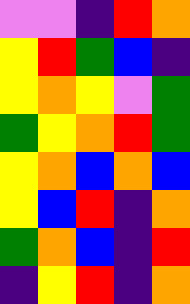[["violet", "violet", "indigo", "red", "orange"], ["yellow", "red", "green", "blue", "indigo"], ["yellow", "orange", "yellow", "violet", "green"], ["green", "yellow", "orange", "red", "green"], ["yellow", "orange", "blue", "orange", "blue"], ["yellow", "blue", "red", "indigo", "orange"], ["green", "orange", "blue", "indigo", "red"], ["indigo", "yellow", "red", "indigo", "orange"]]